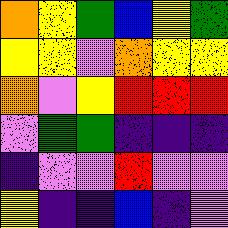[["orange", "yellow", "green", "blue", "yellow", "green"], ["yellow", "yellow", "violet", "orange", "yellow", "yellow"], ["orange", "violet", "yellow", "red", "red", "red"], ["violet", "green", "green", "indigo", "indigo", "indigo"], ["indigo", "violet", "violet", "red", "violet", "violet"], ["yellow", "indigo", "indigo", "blue", "indigo", "violet"]]